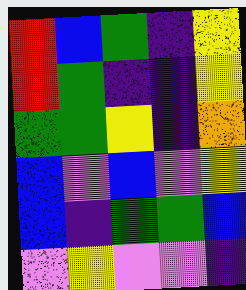[["red", "blue", "green", "indigo", "yellow"], ["red", "green", "indigo", "indigo", "yellow"], ["green", "green", "yellow", "indigo", "orange"], ["blue", "violet", "blue", "violet", "yellow"], ["blue", "indigo", "green", "green", "blue"], ["violet", "yellow", "violet", "violet", "indigo"]]